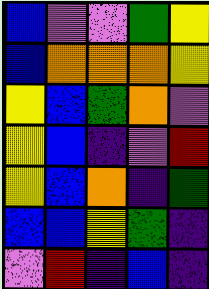[["blue", "violet", "violet", "green", "yellow"], ["blue", "orange", "orange", "orange", "yellow"], ["yellow", "blue", "green", "orange", "violet"], ["yellow", "blue", "indigo", "violet", "red"], ["yellow", "blue", "orange", "indigo", "green"], ["blue", "blue", "yellow", "green", "indigo"], ["violet", "red", "indigo", "blue", "indigo"]]